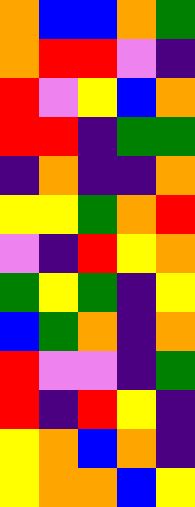[["orange", "blue", "blue", "orange", "green"], ["orange", "red", "red", "violet", "indigo"], ["red", "violet", "yellow", "blue", "orange"], ["red", "red", "indigo", "green", "green"], ["indigo", "orange", "indigo", "indigo", "orange"], ["yellow", "yellow", "green", "orange", "red"], ["violet", "indigo", "red", "yellow", "orange"], ["green", "yellow", "green", "indigo", "yellow"], ["blue", "green", "orange", "indigo", "orange"], ["red", "violet", "violet", "indigo", "green"], ["red", "indigo", "red", "yellow", "indigo"], ["yellow", "orange", "blue", "orange", "indigo"], ["yellow", "orange", "orange", "blue", "yellow"]]